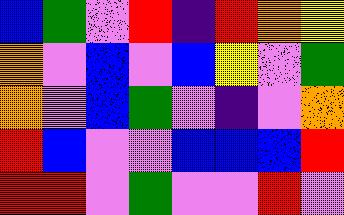[["blue", "green", "violet", "red", "indigo", "red", "orange", "yellow"], ["orange", "violet", "blue", "violet", "blue", "yellow", "violet", "green"], ["orange", "violet", "blue", "green", "violet", "indigo", "violet", "orange"], ["red", "blue", "violet", "violet", "blue", "blue", "blue", "red"], ["red", "red", "violet", "green", "violet", "violet", "red", "violet"]]